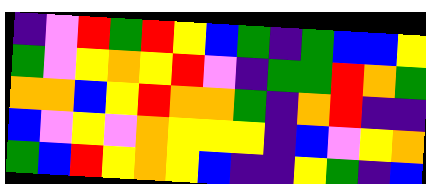[["indigo", "violet", "red", "green", "red", "yellow", "blue", "green", "indigo", "green", "blue", "blue", "yellow"], ["green", "violet", "yellow", "orange", "yellow", "red", "violet", "indigo", "green", "green", "red", "orange", "green"], ["orange", "orange", "blue", "yellow", "red", "orange", "orange", "green", "indigo", "orange", "red", "indigo", "indigo"], ["blue", "violet", "yellow", "violet", "orange", "yellow", "yellow", "yellow", "indigo", "blue", "violet", "yellow", "orange"], ["green", "blue", "red", "yellow", "orange", "yellow", "blue", "indigo", "indigo", "yellow", "green", "indigo", "blue"]]